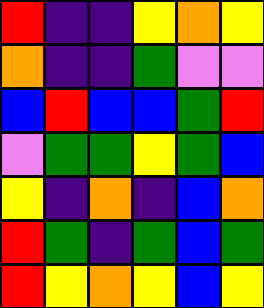[["red", "indigo", "indigo", "yellow", "orange", "yellow"], ["orange", "indigo", "indigo", "green", "violet", "violet"], ["blue", "red", "blue", "blue", "green", "red"], ["violet", "green", "green", "yellow", "green", "blue"], ["yellow", "indigo", "orange", "indigo", "blue", "orange"], ["red", "green", "indigo", "green", "blue", "green"], ["red", "yellow", "orange", "yellow", "blue", "yellow"]]